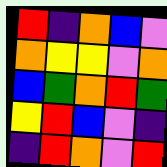[["red", "indigo", "orange", "blue", "violet"], ["orange", "yellow", "yellow", "violet", "orange"], ["blue", "green", "orange", "red", "green"], ["yellow", "red", "blue", "violet", "indigo"], ["indigo", "red", "orange", "violet", "red"]]